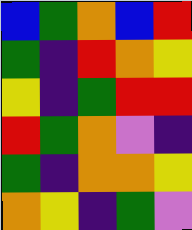[["blue", "green", "orange", "blue", "red"], ["green", "indigo", "red", "orange", "yellow"], ["yellow", "indigo", "green", "red", "red"], ["red", "green", "orange", "violet", "indigo"], ["green", "indigo", "orange", "orange", "yellow"], ["orange", "yellow", "indigo", "green", "violet"]]